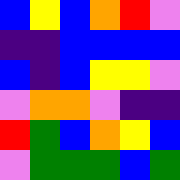[["blue", "yellow", "blue", "orange", "red", "violet"], ["indigo", "indigo", "blue", "blue", "blue", "blue"], ["blue", "indigo", "blue", "yellow", "yellow", "violet"], ["violet", "orange", "orange", "violet", "indigo", "indigo"], ["red", "green", "blue", "orange", "yellow", "blue"], ["violet", "green", "green", "green", "blue", "green"]]